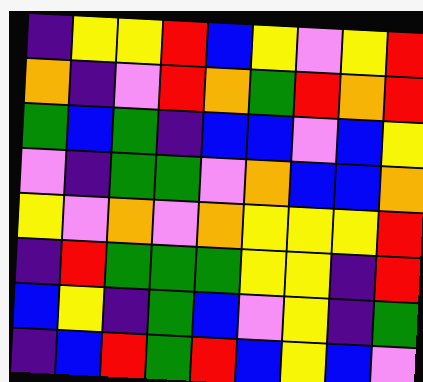[["indigo", "yellow", "yellow", "red", "blue", "yellow", "violet", "yellow", "red"], ["orange", "indigo", "violet", "red", "orange", "green", "red", "orange", "red"], ["green", "blue", "green", "indigo", "blue", "blue", "violet", "blue", "yellow"], ["violet", "indigo", "green", "green", "violet", "orange", "blue", "blue", "orange"], ["yellow", "violet", "orange", "violet", "orange", "yellow", "yellow", "yellow", "red"], ["indigo", "red", "green", "green", "green", "yellow", "yellow", "indigo", "red"], ["blue", "yellow", "indigo", "green", "blue", "violet", "yellow", "indigo", "green"], ["indigo", "blue", "red", "green", "red", "blue", "yellow", "blue", "violet"]]